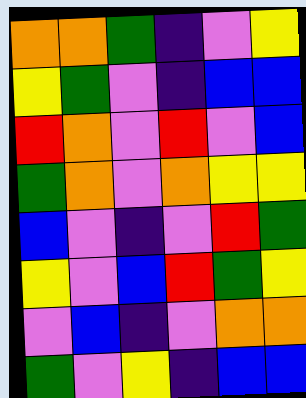[["orange", "orange", "green", "indigo", "violet", "yellow"], ["yellow", "green", "violet", "indigo", "blue", "blue"], ["red", "orange", "violet", "red", "violet", "blue"], ["green", "orange", "violet", "orange", "yellow", "yellow"], ["blue", "violet", "indigo", "violet", "red", "green"], ["yellow", "violet", "blue", "red", "green", "yellow"], ["violet", "blue", "indigo", "violet", "orange", "orange"], ["green", "violet", "yellow", "indigo", "blue", "blue"]]